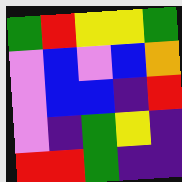[["green", "red", "yellow", "yellow", "green"], ["violet", "blue", "violet", "blue", "orange"], ["violet", "blue", "blue", "indigo", "red"], ["violet", "indigo", "green", "yellow", "indigo"], ["red", "red", "green", "indigo", "indigo"]]